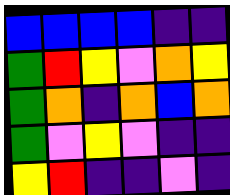[["blue", "blue", "blue", "blue", "indigo", "indigo"], ["green", "red", "yellow", "violet", "orange", "yellow"], ["green", "orange", "indigo", "orange", "blue", "orange"], ["green", "violet", "yellow", "violet", "indigo", "indigo"], ["yellow", "red", "indigo", "indigo", "violet", "indigo"]]